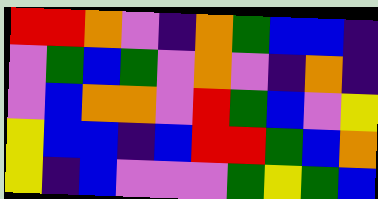[["red", "red", "orange", "violet", "indigo", "orange", "green", "blue", "blue", "indigo"], ["violet", "green", "blue", "green", "violet", "orange", "violet", "indigo", "orange", "indigo"], ["violet", "blue", "orange", "orange", "violet", "red", "green", "blue", "violet", "yellow"], ["yellow", "blue", "blue", "indigo", "blue", "red", "red", "green", "blue", "orange"], ["yellow", "indigo", "blue", "violet", "violet", "violet", "green", "yellow", "green", "blue"]]